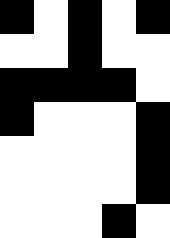[["black", "white", "black", "white", "black"], ["white", "white", "black", "white", "white"], ["black", "black", "black", "black", "white"], ["black", "white", "white", "white", "black"], ["white", "white", "white", "white", "black"], ["white", "white", "white", "white", "black"], ["white", "white", "white", "black", "white"]]